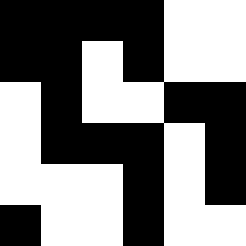[["black", "black", "black", "black", "white", "white"], ["black", "black", "white", "black", "white", "white"], ["white", "black", "white", "white", "black", "black"], ["white", "black", "black", "black", "white", "black"], ["white", "white", "white", "black", "white", "black"], ["black", "white", "white", "black", "white", "white"]]